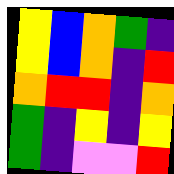[["yellow", "blue", "orange", "green", "indigo"], ["yellow", "blue", "orange", "indigo", "red"], ["orange", "red", "red", "indigo", "orange"], ["green", "indigo", "yellow", "indigo", "yellow"], ["green", "indigo", "violet", "violet", "red"]]